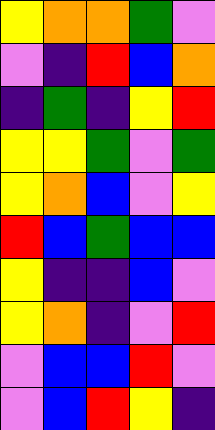[["yellow", "orange", "orange", "green", "violet"], ["violet", "indigo", "red", "blue", "orange"], ["indigo", "green", "indigo", "yellow", "red"], ["yellow", "yellow", "green", "violet", "green"], ["yellow", "orange", "blue", "violet", "yellow"], ["red", "blue", "green", "blue", "blue"], ["yellow", "indigo", "indigo", "blue", "violet"], ["yellow", "orange", "indigo", "violet", "red"], ["violet", "blue", "blue", "red", "violet"], ["violet", "blue", "red", "yellow", "indigo"]]